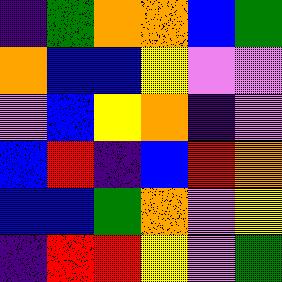[["indigo", "green", "orange", "orange", "blue", "green"], ["orange", "blue", "blue", "yellow", "violet", "violet"], ["violet", "blue", "yellow", "orange", "indigo", "violet"], ["blue", "red", "indigo", "blue", "red", "orange"], ["blue", "blue", "green", "orange", "violet", "yellow"], ["indigo", "red", "red", "yellow", "violet", "green"]]